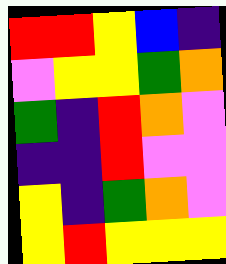[["red", "red", "yellow", "blue", "indigo"], ["violet", "yellow", "yellow", "green", "orange"], ["green", "indigo", "red", "orange", "violet"], ["indigo", "indigo", "red", "violet", "violet"], ["yellow", "indigo", "green", "orange", "violet"], ["yellow", "red", "yellow", "yellow", "yellow"]]